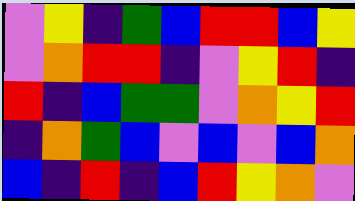[["violet", "yellow", "indigo", "green", "blue", "red", "red", "blue", "yellow"], ["violet", "orange", "red", "red", "indigo", "violet", "yellow", "red", "indigo"], ["red", "indigo", "blue", "green", "green", "violet", "orange", "yellow", "red"], ["indigo", "orange", "green", "blue", "violet", "blue", "violet", "blue", "orange"], ["blue", "indigo", "red", "indigo", "blue", "red", "yellow", "orange", "violet"]]